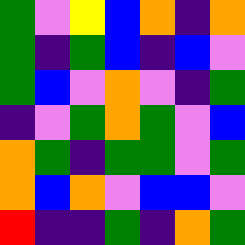[["green", "violet", "yellow", "blue", "orange", "indigo", "orange"], ["green", "indigo", "green", "blue", "indigo", "blue", "violet"], ["green", "blue", "violet", "orange", "violet", "indigo", "green"], ["indigo", "violet", "green", "orange", "green", "violet", "blue"], ["orange", "green", "indigo", "green", "green", "violet", "green"], ["orange", "blue", "orange", "violet", "blue", "blue", "violet"], ["red", "indigo", "indigo", "green", "indigo", "orange", "green"]]